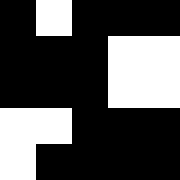[["black", "white", "black", "black", "black"], ["black", "black", "black", "white", "white"], ["black", "black", "black", "white", "white"], ["white", "white", "black", "black", "black"], ["white", "black", "black", "black", "black"]]